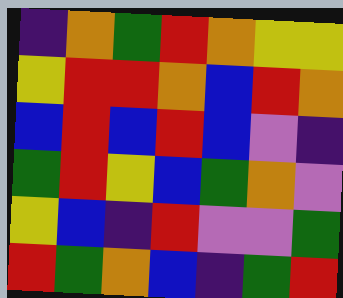[["indigo", "orange", "green", "red", "orange", "yellow", "yellow"], ["yellow", "red", "red", "orange", "blue", "red", "orange"], ["blue", "red", "blue", "red", "blue", "violet", "indigo"], ["green", "red", "yellow", "blue", "green", "orange", "violet"], ["yellow", "blue", "indigo", "red", "violet", "violet", "green"], ["red", "green", "orange", "blue", "indigo", "green", "red"]]